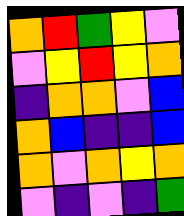[["orange", "red", "green", "yellow", "violet"], ["violet", "yellow", "red", "yellow", "orange"], ["indigo", "orange", "orange", "violet", "blue"], ["orange", "blue", "indigo", "indigo", "blue"], ["orange", "violet", "orange", "yellow", "orange"], ["violet", "indigo", "violet", "indigo", "green"]]